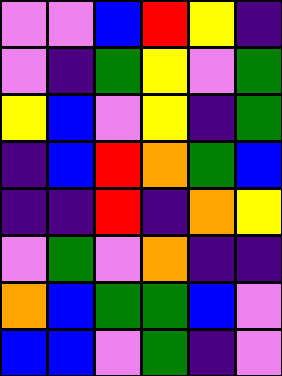[["violet", "violet", "blue", "red", "yellow", "indigo"], ["violet", "indigo", "green", "yellow", "violet", "green"], ["yellow", "blue", "violet", "yellow", "indigo", "green"], ["indigo", "blue", "red", "orange", "green", "blue"], ["indigo", "indigo", "red", "indigo", "orange", "yellow"], ["violet", "green", "violet", "orange", "indigo", "indigo"], ["orange", "blue", "green", "green", "blue", "violet"], ["blue", "blue", "violet", "green", "indigo", "violet"]]